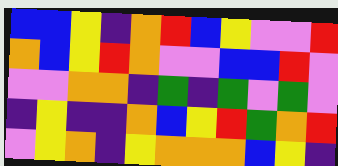[["blue", "blue", "yellow", "indigo", "orange", "red", "blue", "yellow", "violet", "violet", "red"], ["orange", "blue", "yellow", "red", "orange", "violet", "violet", "blue", "blue", "red", "violet"], ["violet", "violet", "orange", "orange", "indigo", "green", "indigo", "green", "violet", "green", "violet"], ["indigo", "yellow", "indigo", "indigo", "orange", "blue", "yellow", "red", "green", "orange", "red"], ["violet", "yellow", "orange", "indigo", "yellow", "orange", "orange", "orange", "blue", "yellow", "indigo"]]